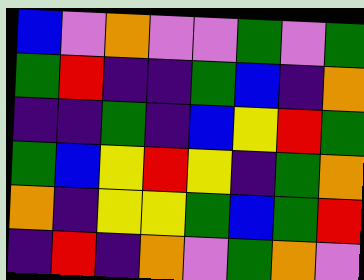[["blue", "violet", "orange", "violet", "violet", "green", "violet", "green"], ["green", "red", "indigo", "indigo", "green", "blue", "indigo", "orange"], ["indigo", "indigo", "green", "indigo", "blue", "yellow", "red", "green"], ["green", "blue", "yellow", "red", "yellow", "indigo", "green", "orange"], ["orange", "indigo", "yellow", "yellow", "green", "blue", "green", "red"], ["indigo", "red", "indigo", "orange", "violet", "green", "orange", "violet"]]